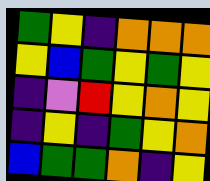[["green", "yellow", "indigo", "orange", "orange", "orange"], ["yellow", "blue", "green", "yellow", "green", "yellow"], ["indigo", "violet", "red", "yellow", "orange", "yellow"], ["indigo", "yellow", "indigo", "green", "yellow", "orange"], ["blue", "green", "green", "orange", "indigo", "yellow"]]